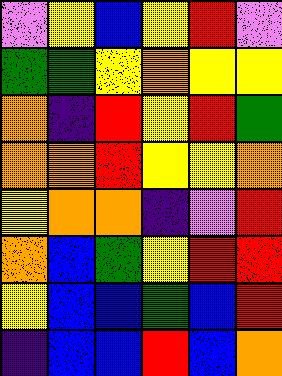[["violet", "yellow", "blue", "yellow", "red", "violet"], ["green", "green", "yellow", "orange", "yellow", "yellow"], ["orange", "indigo", "red", "yellow", "red", "green"], ["orange", "orange", "red", "yellow", "yellow", "orange"], ["yellow", "orange", "orange", "indigo", "violet", "red"], ["orange", "blue", "green", "yellow", "red", "red"], ["yellow", "blue", "blue", "green", "blue", "red"], ["indigo", "blue", "blue", "red", "blue", "orange"]]